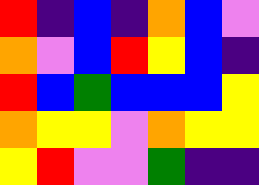[["red", "indigo", "blue", "indigo", "orange", "blue", "violet"], ["orange", "violet", "blue", "red", "yellow", "blue", "indigo"], ["red", "blue", "green", "blue", "blue", "blue", "yellow"], ["orange", "yellow", "yellow", "violet", "orange", "yellow", "yellow"], ["yellow", "red", "violet", "violet", "green", "indigo", "indigo"]]